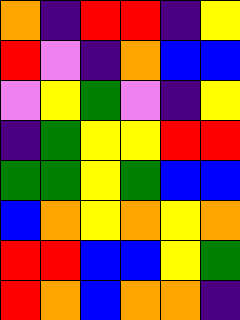[["orange", "indigo", "red", "red", "indigo", "yellow"], ["red", "violet", "indigo", "orange", "blue", "blue"], ["violet", "yellow", "green", "violet", "indigo", "yellow"], ["indigo", "green", "yellow", "yellow", "red", "red"], ["green", "green", "yellow", "green", "blue", "blue"], ["blue", "orange", "yellow", "orange", "yellow", "orange"], ["red", "red", "blue", "blue", "yellow", "green"], ["red", "orange", "blue", "orange", "orange", "indigo"]]